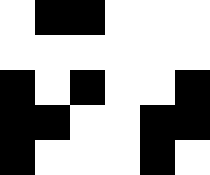[["white", "black", "black", "white", "white", "white"], ["white", "white", "white", "white", "white", "white"], ["black", "white", "black", "white", "white", "black"], ["black", "black", "white", "white", "black", "black"], ["black", "white", "white", "white", "black", "white"]]